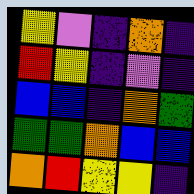[["yellow", "violet", "indigo", "orange", "indigo"], ["red", "yellow", "indigo", "violet", "indigo"], ["blue", "blue", "indigo", "orange", "green"], ["green", "green", "orange", "blue", "blue"], ["orange", "red", "yellow", "yellow", "indigo"]]